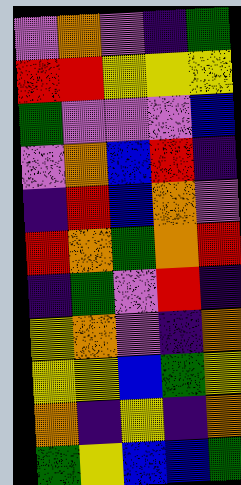[["violet", "orange", "violet", "indigo", "green"], ["red", "red", "yellow", "yellow", "yellow"], ["green", "violet", "violet", "violet", "blue"], ["violet", "orange", "blue", "red", "indigo"], ["indigo", "red", "blue", "orange", "violet"], ["red", "orange", "green", "orange", "red"], ["indigo", "green", "violet", "red", "indigo"], ["yellow", "orange", "violet", "indigo", "orange"], ["yellow", "yellow", "blue", "green", "yellow"], ["orange", "indigo", "yellow", "indigo", "orange"], ["green", "yellow", "blue", "blue", "green"]]